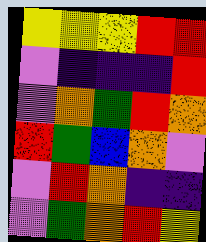[["yellow", "yellow", "yellow", "red", "red"], ["violet", "indigo", "indigo", "indigo", "red"], ["violet", "orange", "green", "red", "orange"], ["red", "green", "blue", "orange", "violet"], ["violet", "red", "orange", "indigo", "indigo"], ["violet", "green", "orange", "red", "yellow"]]